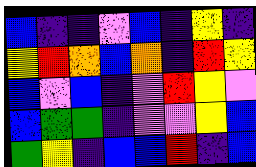[["blue", "indigo", "indigo", "violet", "blue", "indigo", "yellow", "indigo"], ["yellow", "red", "orange", "blue", "orange", "indigo", "red", "yellow"], ["blue", "violet", "blue", "indigo", "violet", "red", "yellow", "violet"], ["blue", "green", "green", "indigo", "violet", "violet", "yellow", "blue"], ["green", "yellow", "indigo", "blue", "blue", "red", "indigo", "blue"]]